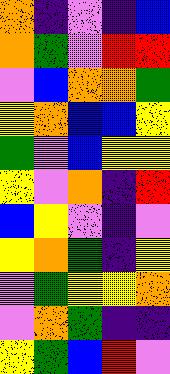[["orange", "indigo", "violet", "indigo", "blue"], ["orange", "green", "violet", "red", "red"], ["violet", "blue", "orange", "orange", "green"], ["yellow", "orange", "blue", "blue", "yellow"], ["green", "violet", "blue", "yellow", "yellow"], ["yellow", "violet", "orange", "indigo", "red"], ["blue", "yellow", "violet", "indigo", "violet"], ["yellow", "orange", "green", "indigo", "yellow"], ["violet", "green", "yellow", "yellow", "orange"], ["violet", "orange", "green", "indigo", "indigo"], ["yellow", "green", "blue", "red", "violet"]]